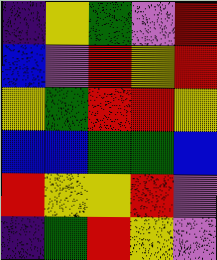[["indigo", "yellow", "green", "violet", "red"], ["blue", "violet", "red", "yellow", "red"], ["yellow", "green", "red", "red", "yellow"], ["blue", "blue", "green", "green", "blue"], ["red", "yellow", "yellow", "red", "violet"], ["indigo", "green", "red", "yellow", "violet"]]